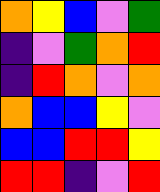[["orange", "yellow", "blue", "violet", "green"], ["indigo", "violet", "green", "orange", "red"], ["indigo", "red", "orange", "violet", "orange"], ["orange", "blue", "blue", "yellow", "violet"], ["blue", "blue", "red", "red", "yellow"], ["red", "red", "indigo", "violet", "red"]]